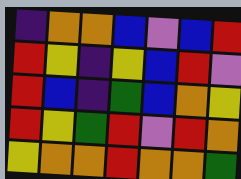[["indigo", "orange", "orange", "blue", "violet", "blue", "red"], ["red", "yellow", "indigo", "yellow", "blue", "red", "violet"], ["red", "blue", "indigo", "green", "blue", "orange", "yellow"], ["red", "yellow", "green", "red", "violet", "red", "orange"], ["yellow", "orange", "orange", "red", "orange", "orange", "green"]]